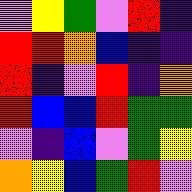[["violet", "yellow", "green", "violet", "red", "indigo"], ["red", "red", "orange", "blue", "indigo", "indigo"], ["red", "indigo", "violet", "red", "indigo", "orange"], ["red", "blue", "blue", "red", "green", "green"], ["violet", "indigo", "blue", "violet", "green", "yellow"], ["orange", "yellow", "blue", "green", "red", "violet"]]